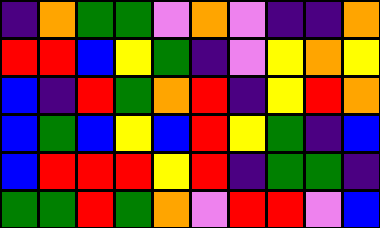[["indigo", "orange", "green", "green", "violet", "orange", "violet", "indigo", "indigo", "orange"], ["red", "red", "blue", "yellow", "green", "indigo", "violet", "yellow", "orange", "yellow"], ["blue", "indigo", "red", "green", "orange", "red", "indigo", "yellow", "red", "orange"], ["blue", "green", "blue", "yellow", "blue", "red", "yellow", "green", "indigo", "blue"], ["blue", "red", "red", "red", "yellow", "red", "indigo", "green", "green", "indigo"], ["green", "green", "red", "green", "orange", "violet", "red", "red", "violet", "blue"]]